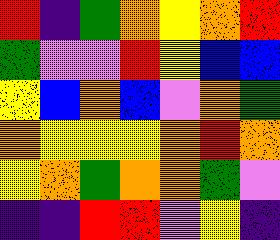[["red", "indigo", "green", "orange", "yellow", "orange", "red"], ["green", "violet", "violet", "red", "yellow", "blue", "blue"], ["yellow", "blue", "orange", "blue", "violet", "orange", "green"], ["orange", "yellow", "yellow", "yellow", "orange", "red", "orange"], ["yellow", "orange", "green", "orange", "orange", "green", "violet"], ["indigo", "indigo", "red", "red", "violet", "yellow", "indigo"]]